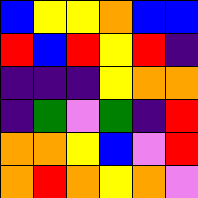[["blue", "yellow", "yellow", "orange", "blue", "blue"], ["red", "blue", "red", "yellow", "red", "indigo"], ["indigo", "indigo", "indigo", "yellow", "orange", "orange"], ["indigo", "green", "violet", "green", "indigo", "red"], ["orange", "orange", "yellow", "blue", "violet", "red"], ["orange", "red", "orange", "yellow", "orange", "violet"]]